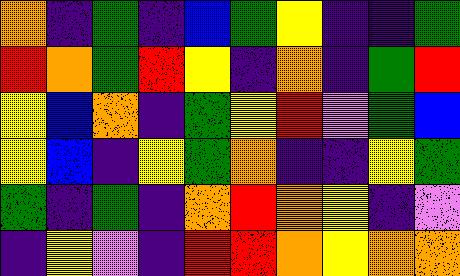[["orange", "indigo", "green", "indigo", "blue", "green", "yellow", "indigo", "indigo", "green"], ["red", "orange", "green", "red", "yellow", "indigo", "orange", "indigo", "green", "red"], ["yellow", "blue", "orange", "indigo", "green", "yellow", "red", "violet", "green", "blue"], ["yellow", "blue", "indigo", "yellow", "green", "orange", "indigo", "indigo", "yellow", "green"], ["green", "indigo", "green", "indigo", "orange", "red", "orange", "yellow", "indigo", "violet"], ["indigo", "yellow", "violet", "indigo", "red", "red", "orange", "yellow", "orange", "orange"]]